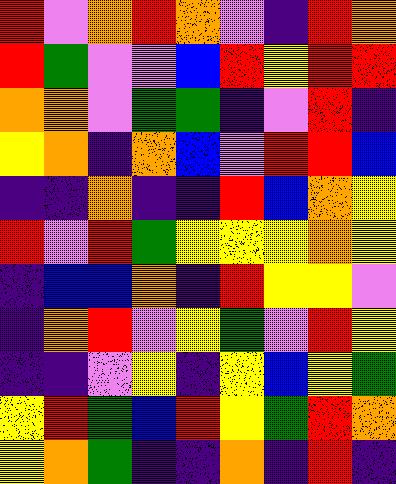[["red", "violet", "orange", "red", "orange", "violet", "indigo", "red", "orange"], ["red", "green", "violet", "violet", "blue", "red", "yellow", "red", "red"], ["orange", "orange", "violet", "green", "green", "indigo", "violet", "red", "indigo"], ["yellow", "orange", "indigo", "orange", "blue", "violet", "red", "red", "blue"], ["indigo", "indigo", "orange", "indigo", "indigo", "red", "blue", "orange", "yellow"], ["red", "violet", "red", "green", "yellow", "yellow", "yellow", "orange", "yellow"], ["indigo", "blue", "blue", "orange", "indigo", "red", "yellow", "yellow", "violet"], ["indigo", "orange", "red", "violet", "yellow", "green", "violet", "red", "yellow"], ["indigo", "indigo", "violet", "yellow", "indigo", "yellow", "blue", "yellow", "green"], ["yellow", "red", "green", "blue", "red", "yellow", "green", "red", "orange"], ["yellow", "orange", "green", "indigo", "indigo", "orange", "indigo", "red", "indigo"]]